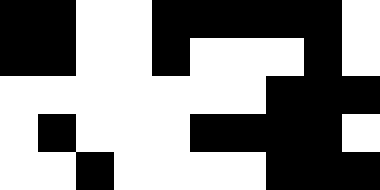[["black", "black", "white", "white", "black", "black", "black", "black", "black", "white"], ["black", "black", "white", "white", "black", "white", "white", "white", "black", "white"], ["white", "white", "white", "white", "white", "white", "white", "black", "black", "black"], ["white", "black", "white", "white", "white", "black", "black", "black", "black", "white"], ["white", "white", "black", "white", "white", "white", "white", "black", "black", "black"]]